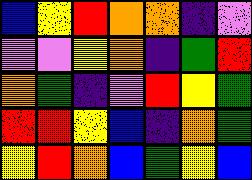[["blue", "yellow", "red", "orange", "orange", "indigo", "violet"], ["violet", "violet", "yellow", "orange", "indigo", "green", "red"], ["orange", "green", "indigo", "violet", "red", "yellow", "green"], ["red", "red", "yellow", "blue", "indigo", "orange", "green"], ["yellow", "red", "orange", "blue", "green", "yellow", "blue"]]